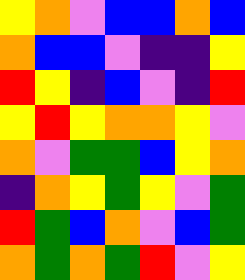[["yellow", "orange", "violet", "blue", "blue", "orange", "blue"], ["orange", "blue", "blue", "violet", "indigo", "indigo", "yellow"], ["red", "yellow", "indigo", "blue", "violet", "indigo", "red"], ["yellow", "red", "yellow", "orange", "orange", "yellow", "violet"], ["orange", "violet", "green", "green", "blue", "yellow", "orange"], ["indigo", "orange", "yellow", "green", "yellow", "violet", "green"], ["red", "green", "blue", "orange", "violet", "blue", "green"], ["orange", "green", "orange", "green", "red", "violet", "yellow"]]